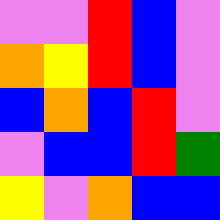[["violet", "violet", "red", "blue", "violet"], ["orange", "yellow", "red", "blue", "violet"], ["blue", "orange", "blue", "red", "violet"], ["violet", "blue", "blue", "red", "green"], ["yellow", "violet", "orange", "blue", "blue"]]